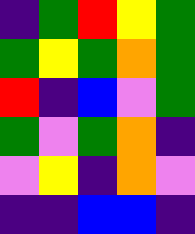[["indigo", "green", "red", "yellow", "green"], ["green", "yellow", "green", "orange", "green"], ["red", "indigo", "blue", "violet", "green"], ["green", "violet", "green", "orange", "indigo"], ["violet", "yellow", "indigo", "orange", "violet"], ["indigo", "indigo", "blue", "blue", "indigo"]]